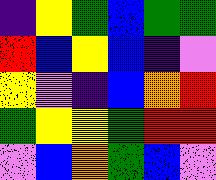[["indigo", "yellow", "green", "blue", "green", "green"], ["red", "blue", "yellow", "blue", "indigo", "violet"], ["yellow", "violet", "indigo", "blue", "orange", "red"], ["green", "yellow", "yellow", "green", "red", "red"], ["violet", "blue", "orange", "green", "blue", "violet"]]